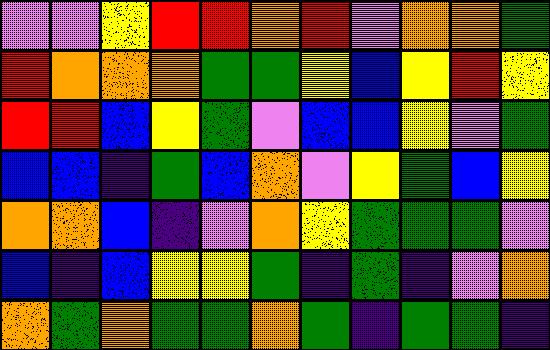[["violet", "violet", "yellow", "red", "red", "orange", "red", "violet", "orange", "orange", "green"], ["red", "orange", "orange", "orange", "green", "green", "yellow", "blue", "yellow", "red", "yellow"], ["red", "red", "blue", "yellow", "green", "violet", "blue", "blue", "yellow", "violet", "green"], ["blue", "blue", "indigo", "green", "blue", "orange", "violet", "yellow", "green", "blue", "yellow"], ["orange", "orange", "blue", "indigo", "violet", "orange", "yellow", "green", "green", "green", "violet"], ["blue", "indigo", "blue", "yellow", "yellow", "green", "indigo", "green", "indigo", "violet", "orange"], ["orange", "green", "orange", "green", "green", "orange", "green", "indigo", "green", "green", "indigo"]]